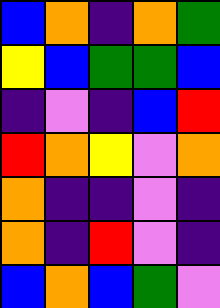[["blue", "orange", "indigo", "orange", "green"], ["yellow", "blue", "green", "green", "blue"], ["indigo", "violet", "indigo", "blue", "red"], ["red", "orange", "yellow", "violet", "orange"], ["orange", "indigo", "indigo", "violet", "indigo"], ["orange", "indigo", "red", "violet", "indigo"], ["blue", "orange", "blue", "green", "violet"]]